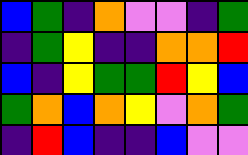[["blue", "green", "indigo", "orange", "violet", "violet", "indigo", "green"], ["indigo", "green", "yellow", "indigo", "indigo", "orange", "orange", "red"], ["blue", "indigo", "yellow", "green", "green", "red", "yellow", "blue"], ["green", "orange", "blue", "orange", "yellow", "violet", "orange", "green"], ["indigo", "red", "blue", "indigo", "indigo", "blue", "violet", "violet"]]